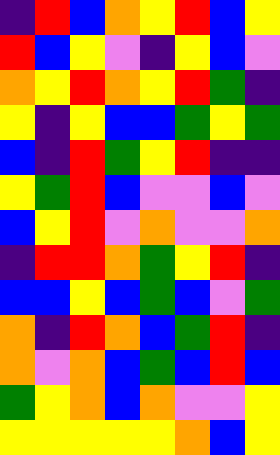[["indigo", "red", "blue", "orange", "yellow", "red", "blue", "yellow"], ["red", "blue", "yellow", "violet", "indigo", "yellow", "blue", "violet"], ["orange", "yellow", "red", "orange", "yellow", "red", "green", "indigo"], ["yellow", "indigo", "yellow", "blue", "blue", "green", "yellow", "green"], ["blue", "indigo", "red", "green", "yellow", "red", "indigo", "indigo"], ["yellow", "green", "red", "blue", "violet", "violet", "blue", "violet"], ["blue", "yellow", "red", "violet", "orange", "violet", "violet", "orange"], ["indigo", "red", "red", "orange", "green", "yellow", "red", "indigo"], ["blue", "blue", "yellow", "blue", "green", "blue", "violet", "green"], ["orange", "indigo", "red", "orange", "blue", "green", "red", "indigo"], ["orange", "violet", "orange", "blue", "green", "blue", "red", "blue"], ["green", "yellow", "orange", "blue", "orange", "violet", "violet", "yellow"], ["yellow", "yellow", "yellow", "yellow", "yellow", "orange", "blue", "yellow"]]